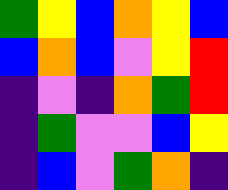[["green", "yellow", "blue", "orange", "yellow", "blue"], ["blue", "orange", "blue", "violet", "yellow", "red"], ["indigo", "violet", "indigo", "orange", "green", "red"], ["indigo", "green", "violet", "violet", "blue", "yellow"], ["indigo", "blue", "violet", "green", "orange", "indigo"]]